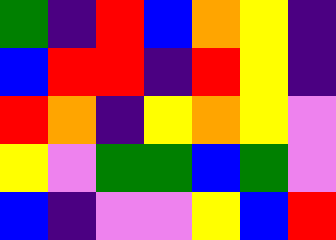[["green", "indigo", "red", "blue", "orange", "yellow", "indigo"], ["blue", "red", "red", "indigo", "red", "yellow", "indigo"], ["red", "orange", "indigo", "yellow", "orange", "yellow", "violet"], ["yellow", "violet", "green", "green", "blue", "green", "violet"], ["blue", "indigo", "violet", "violet", "yellow", "blue", "red"]]